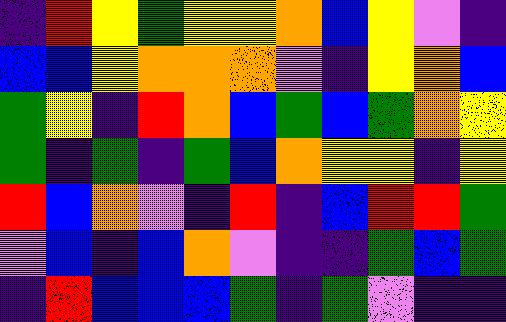[["indigo", "red", "yellow", "green", "yellow", "yellow", "orange", "blue", "yellow", "violet", "indigo"], ["blue", "blue", "yellow", "orange", "orange", "orange", "violet", "indigo", "yellow", "orange", "blue"], ["green", "yellow", "indigo", "red", "orange", "blue", "green", "blue", "green", "orange", "yellow"], ["green", "indigo", "green", "indigo", "green", "blue", "orange", "yellow", "yellow", "indigo", "yellow"], ["red", "blue", "orange", "violet", "indigo", "red", "indigo", "blue", "red", "red", "green"], ["violet", "blue", "indigo", "blue", "orange", "violet", "indigo", "indigo", "green", "blue", "green"], ["indigo", "red", "blue", "blue", "blue", "green", "indigo", "green", "violet", "indigo", "indigo"]]